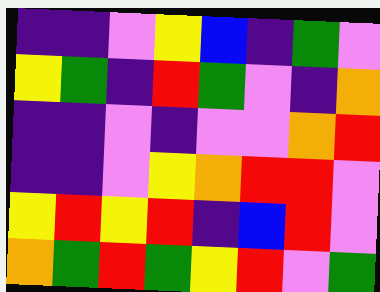[["indigo", "indigo", "violet", "yellow", "blue", "indigo", "green", "violet"], ["yellow", "green", "indigo", "red", "green", "violet", "indigo", "orange"], ["indigo", "indigo", "violet", "indigo", "violet", "violet", "orange", "red"], ["indigo", "indigo", "violet", "yellow", "orange", "red", "red", "violet"], ["yellow", "red", "yellow", "red", "indigo", "blue", "red", "violet"], ["orange", "green", "red", "green", "yellow", "red", "violet", "green"]]